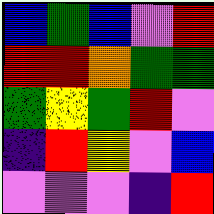[["blue", "green", "blue", "violet", "red"], ["red", "red", "orange", "green", "green"], ["green", "yellow", "green", "red", "violet"], ["indigo", "red", "yellow", "violet", "blue"], ["violet", "violet", "violet", "indigo", "red"]]